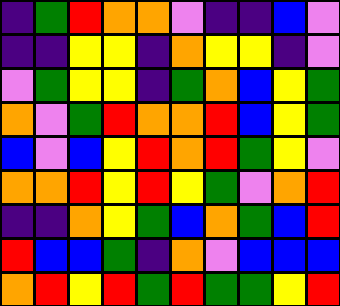[["indigo", "green", "red", "orange", "orange", "violet", "indigo", "indigo", "blue", "violet"], ["indigo", "indigo", "yellow", "yellow", "indigo", "orange", "yellow", "yellow", "indigo", "violet"], ["violet", "green", "yellow", "yellow", "indigo", "green", "orange", "blue", "yellow", "green"], ["orange", "violet", "green", "red", "orange", "orange", "red", "blue", "yellow", "green"], ["blue", "violet", "blue", "yellow", "red", "orange", "red", "green", "yellow", "violet"], ["orange", "orange", "red", "yellow", "red", "yellow", "green", "violet", "orange", "red"], ["indigo", "indigo", "orange", "yellow", "green", "blue", "orange", "green", "blue", "red"], ["red", "blue", "blue", "green", "indigo", "orange", "violet", "blue", "blue", "blue"], ["orange", "red", "yellow", "red", "green", "red", "green", "green", "yellow", "red"]]